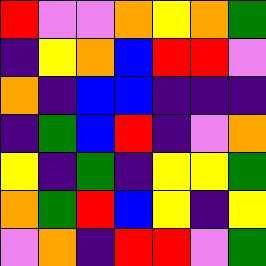[["red", "violet", "violet", "orange", "yellow", "orange", "green"], ["indigo", "yellow", "orange", "blue", "red", "red", "violet"], ["orange", "indigo", "blue", "blue", "indigo", "indigo", "indigo"], ["indigo", "green", "blue", "red", "indigo", "violet", "orange"], ["yellow", "indigo", "green", "indigo", "yellow", "yellow", "green"], ["orange", "green", "red", "blue", "yellow", "indigo", "yellow"], ["violet", "orange", "indigo", "red", "red", "violet", "green"]]